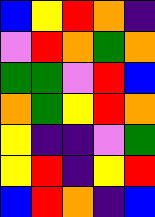[["blue", "yellow", "red", "orange", "indigo"], ["violet", "red", "orange", "green", "orange"], ["green", "green", "violet", "red", "blue"], ["orange", "green", "yellow", "red", "orange"], ["yellow", "indigo", "indigo", "violet", "green"], ["yellow", "red", "indigo", "yellow", "red"], ["blue", "red", "orange", "indigo", "blue"]]